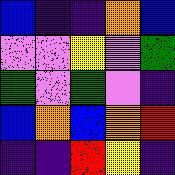[["blue", "indigo", "indigo", "orange", "blue"], ["violet", "violet", "yellow", "violet", "green"], ["green", "violet", "green", "violet", "indigo"], ["blue", "orange", "blue", "orange", "red"], ["indigo", "indigo", "red", "yellow", "indigo"]]